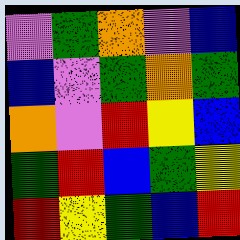[["violet", "green", "orange", "violet", "blue"], ["blue", "violet", "green", "orange", "green"], ["orange", "violet", "red", "yellow", "blue"], ["green", "red", "blue", "green", "yellow"], ["red", "yellow", "green", "blue", "red"]]